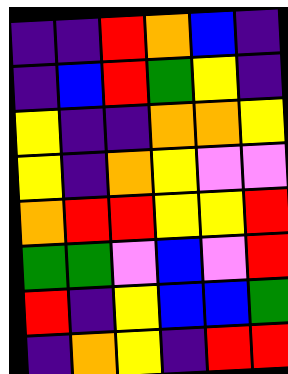[["indigo", "indigo", "red", "orange", "blue", "indigo"], ["indigo", "blue", "red", "green", "yellow", "indigo"], ["yellow", "indigo", "indigo", "orange", "orange", "yellow"], ["yellow", "indigo", "orange", "yellow", "violet", "violet"], ["orange", "red", "red", "yellow", "yellow", "red"], ["green", "green", "violet", "blue", "violet", "red"], ["red", "indigo", "yellow", "blue", "blue", "green"], ["indigo", "orange", "yellow", "indigo", "red", "red"]]